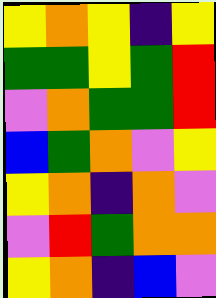[["yellow", "orange", "yellow", "indigo", "yellow"], ["green", "green", "yellow", "green", "red"], ["violet", "orange", "green", "green", "red"], ["blue", "green", "orange", "violet", "yellow"], ["yellow", "orange", "indigo", "orange", "violet"], ["violet", "red", "green", "orange", "orange"], ["yellow", "orange", "indigo", "blue", "violet"]]